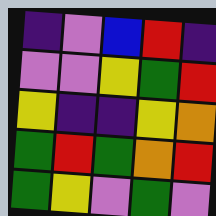[["indigo", "violet", "blue", "red", "indigo"], ["violet", "violet", "yellow", "green", "red"], ["yellow", "indigo", "indigo", "yellow", "orange"], ["green", "red", "green", "orange", "red"], ["green", "yellow", "violet", "green", "violet"]]